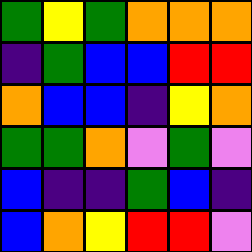[["green", "yellow", "green", "orange", "orange", "orange"], ["indigo", "green", "blue", "blue", "red", "red"], ["orange", "blue", "blue", "indigo", "yellow", "orange"], ["green", "green", "orange", "violet", "green", "violet"], ["blue", "indigo", "indigo", "green", "blue", "indigo"], ["blue", "orange", "yellow", "red", "red", "violet"]]